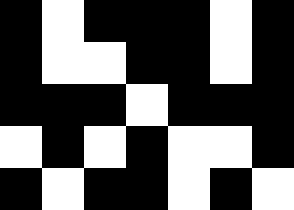[["black", "white", "black", "black", "black", "white", "black"], ["black", "white", "white", "black", "black", "white", "black"], ["black", "black", "black", "white", "black", "black", "black"], ["white", "black", "white", "black", "white", "white", "black"], ["black", "white", "black", "black", "white", "black", "white"]]